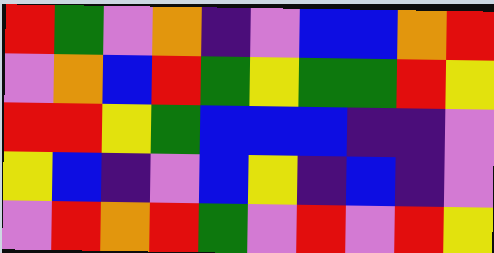[["red", "green", "violet", "orange", "indigo", "violet", "blue", "blue", "orange", "red"], ["violet", "orange", "blue", "red", "green", "yellow", "green", "green", "red", "yellow"], ["red", "red", "yellow", "green", "blue", "blue", "blue", "indigo", "indigo", "violet"], ["yellow", "blue", "indigo", "violet", "blue", "yellow", "indigo", "blue", "indigo", "violet"], ["violet", "red", "orange", "red", "green", "violet", "red", "violet", "red", "yellow"]]